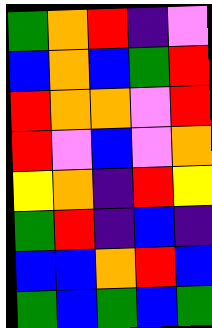[["green", "orange", "red", "indigo", "violet"], ["blue", "orange", "blue", "green", "red"], ["red", "orange", "orange", "violet", "red"], ["red", "violet", "blue", "violet", "orange"], ["yellow", "orange", "indigo", "red", "yellow"], ["green", "red", "indigo", "blue", "indigo"], ["blue", "blue", "orange", "red", "blue"], ["green", "blue", "green", "blue", "green"]]